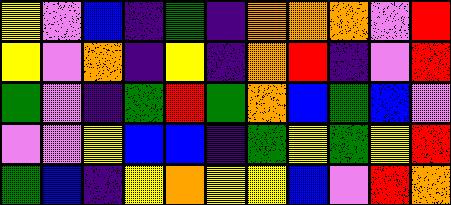[["yellow", "violet", "blue", "indigo", "green", "indigo", "orange", "orange", "orange", "violet", "red"], ["yellow", "violet", "orange", "indigo", "yellow", "indigo", "orange", "red", "indigo", "violet", "red"], ["green", "violet", "indigo", "green", "red", "green", "orange", "blue", "green", "blue", "violet"], ["violet", "violet", "yellow", "blue", "blue", "indigo", "green", "yellow", "green", "yellow", "red"], ["green", "blue", "indigo", "yellow", "orange", "yellow", "yellow", "blue", "violet", "red", "orange"]]